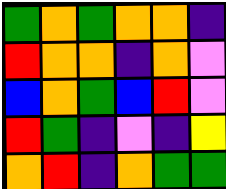[["green", "orange", "green", "orange", "orange", "indigo"], ["red", "orange", "orange", "indigo", "orange", "violet"], ["blue", "orange", "green", "blue", "red", "violet"], ["red", "green", "indigo", "violet", "indigo", "yellow"], ["orange", "red", "indigo", "orange", "green", "green"]]